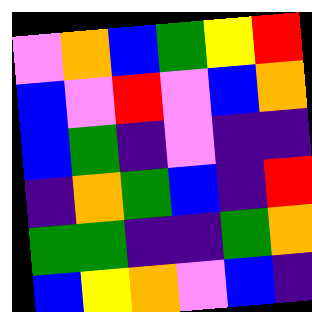[["violet", "orange", "blue", "green", "yellow", "red"], ["blue", "violet", "red", "violet", "blue", "orange"], ["blue", "green", "indigo", "violet", "indigo", "indigo"], ["indigo", "orange", "green", "blue", "indigo", "red"], ["green", "green", "indigo", "indigo", "green", "orange"], ["blue", "yellow", "orange", "violet", "blue", "indigo"]]